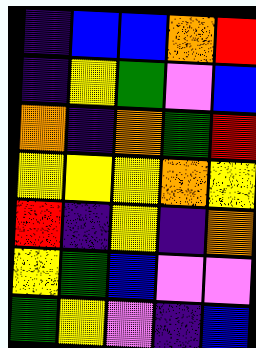[["indigo", "blue", "blue", "orange", "red"], ["indigo", "yellow", "green", "violet", "blue"], ["orange", "indigo", "orange", "green", "red"], ["yellow", "yellow", "yellow", "orange", "yellow"], ["red", "indigo", "yellow", "indigo", "orange"], ["yellow", "green", "blue", "violet", "violet"], ["green", "yellow", "violet", "indigo", "blue"]]